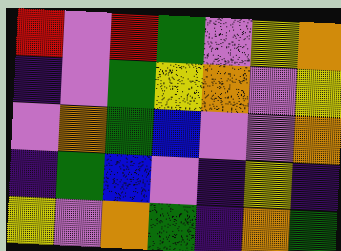[["red", "violet", "red", "green", "violet", "yellow", "orange"], ["indigo", "violet", "green", "yellow", "orange", "violet", "yellow"], ["violet", "orange", "green", "blue", "violet", "violet", "orange"], ["indigo", "green", "blue", "violet", "indigo", "yellow", "indigo"], ["yellow", "violet", "orange", "green", "indigo", "orange", "green"]]